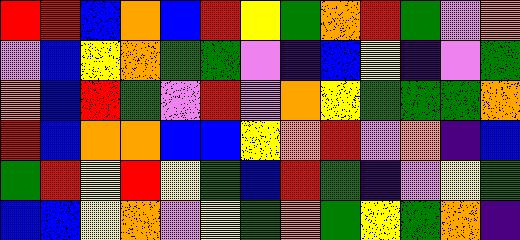[["red", "red", "blue", "orange", "blue", "red", "yellow", "green", "orange", "red", "green", "violet", "orange"], ["violet", "blue", "yellow", "orange", "green", "green", "violet", "indigo", "blue", "yellow", "indigo", "violet", "green"], ["orange", "blue", "red", "green", "violet", "red", "violet", "orange", "yellow", "green", "green", "green", "orange"], ["red", "blue", "orange", "orange", "blue", "blue", "yellow", "orange", "red", "violet", "orange", "indigo", "blue"], ["green", "red", "yellow", "red", "yellow", "green", "blue", "red", "green", "indigo", "violet", "yellow", "green"], ["blue", "blue", "yellow", "orange", "violet", "yellow", "green", "orange", "green", "yellow", "green", "orange", "indigo"]]